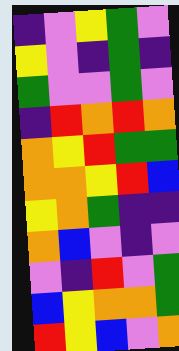[["indigo", "violet", "yellow", "green", "violet"], ["yellow", "violet", "indigo", "green", "indigo"], ["green", "violet", "violet", "green", "violet"], ["indigo", "red", "orange", "red", "orange"], ["orange", "yellow", "red", "green", "green"], ["orange", "orange", "yellow", "red", "blue"], ["yellow", "orange", "green", "indigo", "indigo"], ["orange", "blue", "violet", "indigo", "violet"], ["violet", "indigo", "red", "violet", "green"], ["blue", "yellow", "orange", "orange", "green"], ["red", "yellow", "blue", "violet", "orange"]]